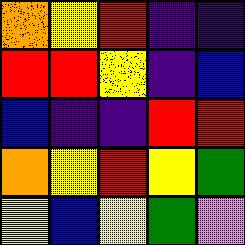[["orange", "yellow", "red", "indigo", "indigo"], ["red", "red", "yellow", "indigo", "blue"], ["blue", "indigo", "indigo", "red", "red"], ["orange", "yellow", "red", "yellow", "green"], ["yellow", "blue", "yellow", "green", "violet"]]